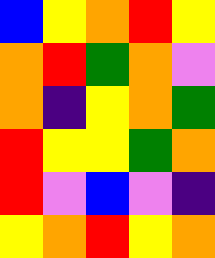[["blue", "yellow", "orange", "red", "yellow"], ["orange", "red", "green", "orange", "violet"], ["orange", "indigo", "yellow", "orange", "green"], ["red", "yellow", "yellow", "green", "orange"], ["red", "violet", "blue", "violet", "indigo"], ["yellow", "orange", "red", "yellow", "orange"]]